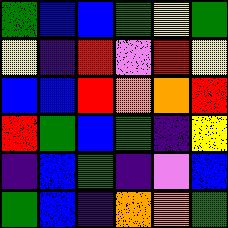[["green", "blue", "blue", "green", "yellow", "green"], ["yellow", "indigo", "red", "violet", "red", "yellow"], ["blue", "blue", "red", "orange", "orange", "red"], ["red", "green", "blue", "green", "indigo", "yellow"], ["indigo", "blue", "green", "indigo", "violet", "blue"], ["green", "blue", "indigo", "orange", "orange", "green"]]